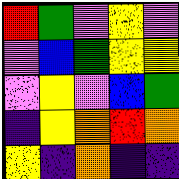[["red", "green", "violet", "yellow", "violet"], ["violet", "blue", "green", "yellow", "yellow"], ["violet", "yellow", "violet", "blue", "green"], ["indigo", "yellow", "orange", "red", "orange"], ["yellow", "indigo", "orange", "indigo", "indigo"]]